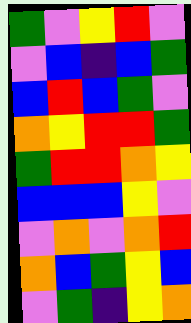[["green", "violet", "yellow", "red", "violet"], ["violet", "blue", "indigo", "blue", "green"], ["blue", "red", "blue", "green", "violet"], ["orange", "yellow", "red", "red", "green"], ["green", "red", "red", "orange", "yellow"], ["blue", "blue", "blue", "yellow", "violet"], ["violet", "orange", "violet", "orange", "red"], ["orange", "blue", "green", "yellow", "blue"], ["violet", "green", "indigo", "yellow", "orange"]]